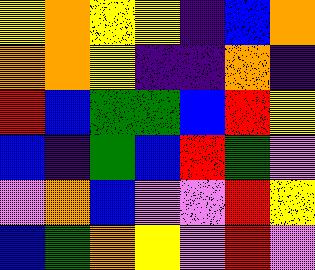[["yellow", "orange", "yellow", "yellow", "indigo", "blue", "orange"], ["orange", "orange", "yellow", "indigo", "indigo", "orange", "indigo"], ["red", "blue", "green", "green", "blue", "red", "yellow"], ["blue", "indigo", "green", "blue", "red", "green", "violet"], ["violet", "orange", "blue", "violet", "violet", "red", "yellow"], ["blue", "green", "orange", "yellow", "violet", "red", "violet"]]